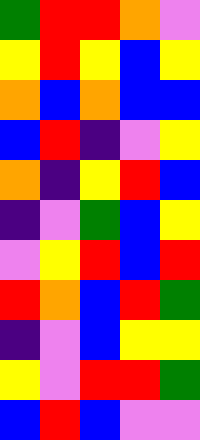[["green", "red", "red", "orange", "violet"], ["yellow", "red", "yellow", "blue", "yellow"], ["orange", "blue", "orange", "blue", "blue"], ["blue", "red", "indigo", "violet", "yellow"], ["orange", "indigo", "yellow", "red", "blue"], ["indigo", "violet", "green", "blue", "yellow"], ["violet", "yellow", "red", "blue", "red"], ["red", "orange", "blue", "red", "green"], ["indigo", "violet", "blue", "yellow", "yellow"], ["yellow", "violet", "red", "red", "green"], ["blue", "red", "blue", "violet", "violet"]]